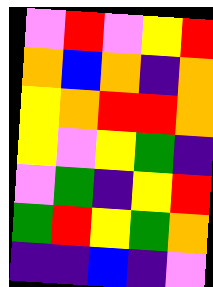[["violet", "red", "violet", "yellow", "red"], ["orange", "blue", "orange", "indigo", "orange"], ["yellow", "orange", "red", "red", "orange"], ["yellow", "violet", "yellow", "green", "indigo"], ["violet", "green", "indigo", "yellow", "red"], ["green", "red", "yellow", "green", "orange"], ["indigo", "indigo", "blue", "indigo", "violet"]]